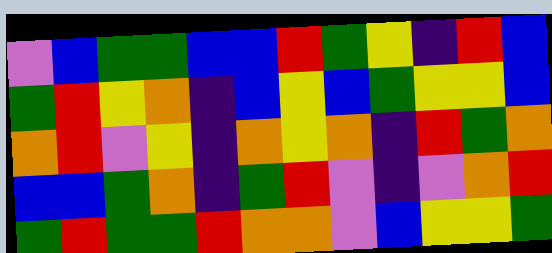[["violet", "blue", "green", "green", "blue", "blue", "red", "green", "yellow", "indigo", "red", "blue"], ["green", "red", "yellow", "orange", "indigo", "blue", "yellow", "blue", "green", "yellow", "yellow", "blue"], ["orange", "red", "violet", "yellow", "indigo", "orange", "yellow", "orange", "indigo", "red", "green", "orange"], ["blue", "blue", "green", "orange", "indigo", "green", "red", "violet", "indigo", "violet", "orange", "red"], ["green", "red", "green", "green", "red", "orange", "orange", "violet", "blue", "yellow", "yellow", "green"]]